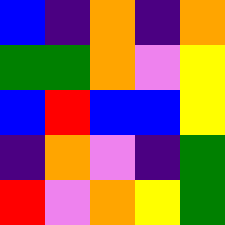[["blue", "indigo", "orange", "indigo", "orange"], ["green", "green", "orange", "violet", "yellow"], ["blue", "red", "blue", "blue", "yellow"], ["indigo", "orange", "violet", "indigo", "green"], ["red", "violet", "orange", "yellow", "green"]]